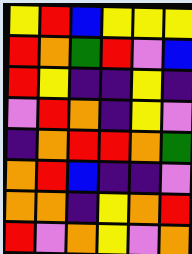[["yellow", "red", "blue", "yellow", "yellow", "yellow"], ["red", "orange", "green", "red", "violet", "blue"], ["red", "yellow", "indigo", "indigo", "yellow", "indigo"], ["violet", "red", "orange", "indigo", "yellow", "violet"], ["indigo", "orange", "red", "red", "orange", "green"], ["orange", "red", "blue", "indigo", "indigo", "violet"], ["orange", "orange", "indigo", "yellow", "orange", "red"], ["red", "violet", "orange", "yellow", "violet", "orange"]]